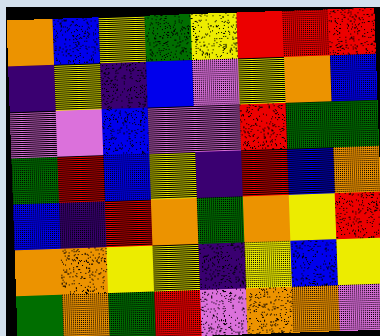[["orange", "blue", "yellow", "green", "yellow", "red", "red", "red"], ["indigo", "yellow", "indigo", "blue", "violet", "yellow", "orange", "blue"], ["violet", "violet", "blue", "violet", "violet", "red", "green", "green"], ["green", "red", "blue", "yellow", "indigo", "red", "blue", "orange"], ["blue", "indigo", "red", "orange", "green", "orange", "yellow", "red"], ["orange", "orange", "yellow", "yellow", "indigo", "yellow", "blue", "yellow"], ["green", "orange", "green", "red", "violet", "orange", "orange", "violet"]]